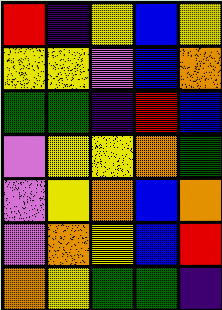[["red", "indigo", "yellow", "blue", "yellow"], ["yellow", "yellow", "violet", "blue", "orange"], ["green", "green", "indigo", "red", "blue"], ["violet", "yellow", "yellow", "orange", "green"], ["violet", "yellow", "orange", "blue", "orange"], ["violet", "orange", "yellow", "blue", "red"], ["orange", "yellow", "green", "green", "indigo"]]